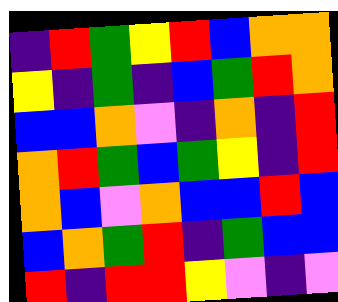[["indigo", "red", "green", "yellow", "red", "blue", "orange", "orange"], ["yellow", "indigo", "green", "indigo", "blue", "green", "red", "orange"], ["blue", "blue", "orange", "violet", "indigo", "orange", "indigo", "red"], ["orange", "red", "green", "blue", "green", "yellow", "indigo", "red"], ["orange", "blue", "violet", "orange", "blue", "blue", "red", "blue"], ["blue", "orange", "green", "red", "indigo", "green", "blue", "blue"], ["red", "indigo", "red", "red", "yellow", "violet", "indigo", "violet"]]